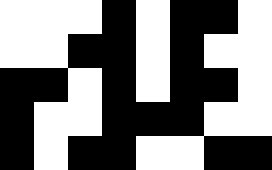[["white", "white", "white", "black", "white", "black", "black", "white"], ["white", "white", "black", "black", "white", "black", "white", "white"], ["black", "black", "white", "black", "white", "black", "black", "white"], ["black", "white", "white", "black", "black", "black", "white", "white"], ["black", "white", "black", "black", "white", "white", "black", "black"]]